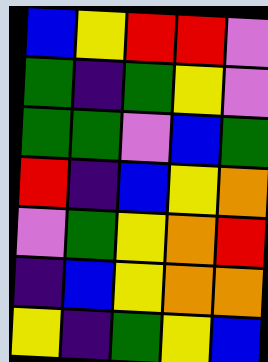[["blue", "yellow", "red", "red", "violet"], ["green", "indigo", "green", "yellow", "violet"], ["green", "green", "violet", "blue", "green"], ["red", "indigo", "blue", "yellow", "orange"], ["violet", "green", "yellow", "orange", "red"], ["indigo", "blue", "yellow", "orange", "orange"], ["yellow", "indigo", "green", "yellow", "blue"]]